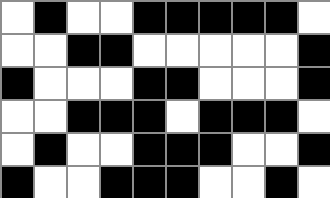[["white", "black", "white", "white", "black", "black", "black", "black", "black", "white"], ["white", "white", "black", "black", "white", "white", "white", "white", "white", "black"], ["black", "white", "white", "white", "black", "black", "white", "white", "white", "black"], ["white", "white", "black", "black", "black", "white", "black", "black", "black", "white"], ["white", "black", "white", "white", "black", "black", "black", "white", "white", "black"], ["black", "white", "white", "black", "black", "black", "white", "white", "black", "white"]]